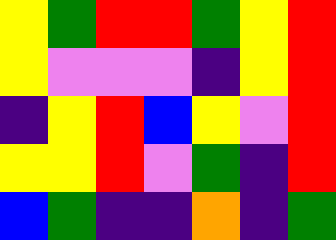[["yellow", "green", "red", "red", "green", "yellow", "red"], ["yellow", "violet", "violet", "violet", "indigo", "yellow", "red"], ["indigo", "yellow", "red", "blue", "yellow", "violet", "red"], ["yellow", "yellow", "red", "violet", "green", "indigo", "red"], ["blue", "green", "indigo", "indigo", "orange", "indigo", "green"]]